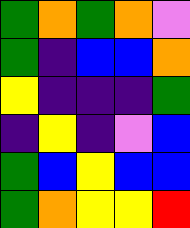[["green", "orange", "green", "orange", "violet"], ["green", "indigo", "blue", "blue", "orange"], ["yellow", "indigo", "indigo", "indigo", "green"], ["indigo", "yellow", "indigo", "violet", "blue"], ["green", "blue", "yellow", "blue", "blue"], ["green", "orange", "yellow", "yellow", "red"]]